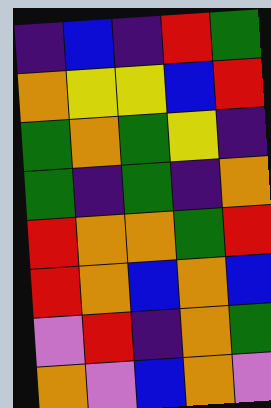[["indigo", "blue", "indigo", "red", "green"], ["orange", "yellow", "yellow", "blue", "red"], ["green", "orange", "green", "yellow", "indigo"], ["green", "indigo", "green", "indigo", "orange"], ["red", "orange", "orange", "green", "red"], ["red", "orange", "blue", "orange", "blue"], ["violet", "red", "indigo", "orange", "green"], ["orange", "violet", "blue", "orange", "violet"]]